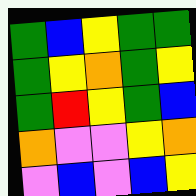[["green", "blue", "yellow", "green", "green"], ["green", "yellow", "orange", "green", "yellow"], ["green", "red", "yellow", "green", "blue"], ["orange", "violet", "violet", "yellow", "orange"], ["violet", "blue", "violet", "blue", "yellow"]]